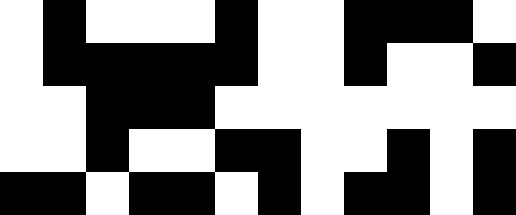[["white", "black", "white", "white", "white", "black", "white", "white", "black", "black", "black", "white"], ["white", "black", "black", "black", "black", "black", "white", "white", "black", "white", "white", "black"], ["white", "white", "black", "black", "black", "white", "white", "white", "white", "white", "white", "white"], ["white", "white", "black", "white", "white", "black", "black", "white", "white", "black", "white", "black"], ["black", "black", "white", "black", "black", "white", "black", "white", "black", "black", "white", "black"]]